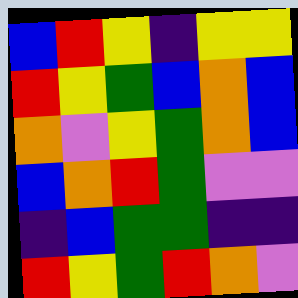[["blue", "red", "yellow", "indigo", "yellow", "yellow"], ["red", "yellow", "green", "blue", "orange", "blue"], ["orange", "violet", "yellow", "green", "orange", "blue"], ["blue", "orange", "red", "green", "violet", "violet"], ["indigo", "blue", "green", "green", "indigo", "indigo"], ["red", "yellow", "green", "red", "orange", "violet"]]